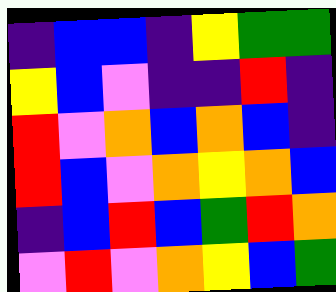[["indigo", "blue", "blue", "indigo", "yellow", "green", "green"], ["yellow", "blue", "violet", "indigo", "indigo", "red", "indigo"], ["red", "violet", "orange", "blue", "orange", "blue", "indigo"], ["red", "blue", "violet", "orange", "yellow", "orange", "blue"], ["indigo", "blue", "red", "blue", "green", "red", "orange"], ["violet", "red", "violet", "orange", "yellow", "blue", "green"]]